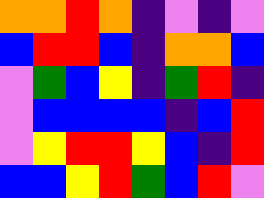[["orange", "orange", "red", "orange", "indigo", "violet", "indigo", "violet"], ["blue", "red", "red", "blue", "indigo", "orange", "orange", "blue"], ["violet", "green", "blue", "yellow", "indigo", "green", "red", "indigo"], ["violet", "blue", "blue", "blue", "blue", "indigo", "blue", "red"], ["violet", "yellow", "red", "red", "yellow", "blue", "indigo", "red"], ["blue", "blue", "yellow", "red", "green", "blue", "red", "violet"]]